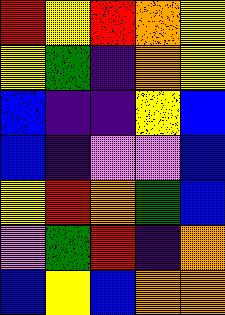[["red", "yellow", "red", "orange", "yellow"], ["yellow", "green", "indigo", "orange", "yellow"], ["blue", "indigo", "indigo", "yellow", "blue"], ["blue", "indigo", "violet", "violet", "blue"], ["yellow", "red", "orange", "green", "blue"], ["violet", "green", "red", "indigo", "orange"], ["blue", "yellow", "blue", "orange", "orange"]]